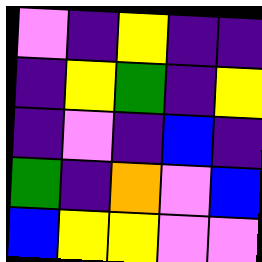[["violet", "indigo", "yellow", "indigo", "indigo"], ["indigo", "yellow", "green", "indigo", "yellow"], ["indigo", "violet", "indigo", "blue", "indigo"], ["green", "indigo", "orange", "violet", "blue"], ["blue", "yellow", "yellow", "violet", "violet"]]